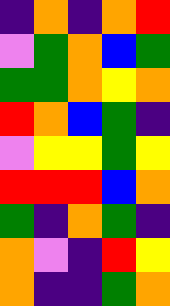[["indigo", "orange", "indigo", "orange", "red"], ["violet", "green", "orange", "blue", "green"], ["green", "green", "orange", "yellow", "orange"], ["red", "orange", "blue", "green", "indigo"], ["violet", "yellow", "yellow", "green", "yellow"], ["red", "red", "red", "blue", "orange"], ["green", "indigo", "orange", "green", "indigo"], ["orange", "violet", "indigo", "red", "yellow"], ["orange", "indigo", "indigo", "green", "orange"]]